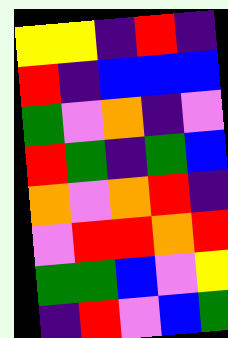[["yellow", "yellow", "indigo", "red", "indigo"], ["red", "indigo", "blue", "blue", "blue"], ["green", "violet", "orange", "indigo", "violet"], ["red", "green", "indigo", "green", "blue"], ["orange", "violet", "orange", "red", "indigo"], ["violet", "red", "red", "orange", "red"], ["green", "green", "blue", "violet", "yellow"], ["indigo", "red", "violet", "blue", "green"]]